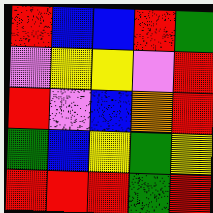[["red", "blue", "blue", "red", "green"], ["violet", "yellow", "yellow", "violet", "red"], ["red", "violet", "blue", "orange", "red"], ["green", "blue", "yellow", "green", "yellow"], ["red", "red", "red", "green", "red"]]